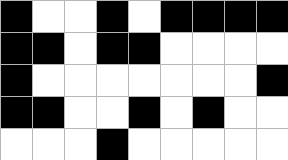[["black", "white", "white", "black", "white", "black", "black", "black", "black"], ["black", "black", "white", "black", "black", "white", "white", "white", "white"], ["black", "white", "white", "white", "white", "white", "white", "white", "black"], ["black", "black", "white", "white", "black", "white", "black", "white", "white"], ["white", "white", "white", "black", "white", "white", "white", "white", "white"]]